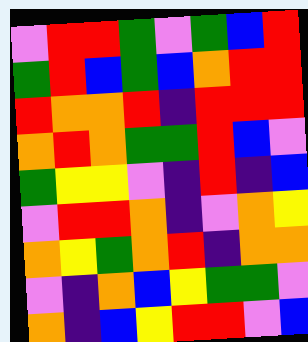[["violet", "red", "red", "green", "violet", "green", "blue", "red"], ["green", "red", "blue", "green", "blue", "orange", "red", "red"], ["red", "orange", "orange", "red", "indigo", "red", "red", "red"], ["orange", "red", "orange", "green", "green", "red", "blue", "violet"], ["green", "yellow", "yellow", "violet", "indigo", "red", "indigo", "blue"], ["violet", "red", "red", "orange", "indigo", "violet", "orange", "yellow"], ["orange", "yellow", "green", "orange", "red", "indigo", "orange", "orange"], ["violet", "indigo", "orange", "blue", "yellow", "green", "green", "violet"], ["orange", "indigo", "blue", "yellow", "red", "red", "violet", "blue"]]